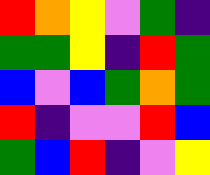[["red", "orange", "yellow", "violet", "green", "indigo"], ["green", "green", "yellow", "indigo", "red", "green"], ["blue", "violet", "blue", "green", "orange", "green"], ["red", "indigo", "violet", "violet", "red", "blue"], ["green", "blue", "red", "indigo", "violet", "yellow"]]